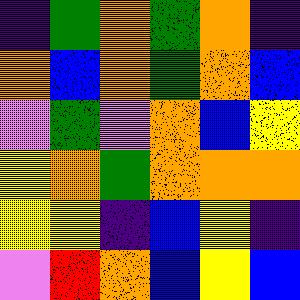[["indigo", "green", "orange", "green", "orange", "indigo"], ["orange", "blue", "orange", "green", "orange", "blue"], ["violet", "green", "violet", "orange", "blue", "yellow"], ["yellow", "orange", "green", "orange", "orange", "orange"], ["yellow", "yellow", "indigo", "blue", "yellow", "indigo"], ["violet", "red", "orange", "blue", "yellow", "blue"]]